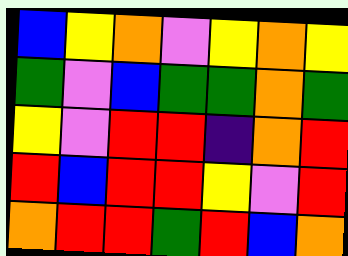[["blue", "yellow", "orange", "violet", "yellow", "orange", "yellow"], ["green", "violet", "blue", "green", "green", "orange", "green"], ["yellow", "violet", "red", "red", "indigo", "orange", "red"], ["red", "blue", "red", "red", "yellow", "violet", "red"], ["orange", "red", "red", "green", "red", "blue", "orange"]]